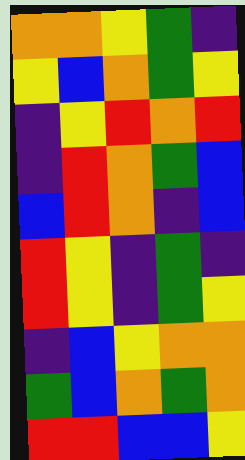[["orange", "orange", "yellow", "green", "indigo"], ["yellow", "blue", "orange", "green", "yellow"], ["indigo", "yellow", "red", "orange", "red"], ["indigo", "red", "orange", "green", "blue"], ["blue", "red", "orange", "indigo", "blue"], ["red", "yellow", "indigo", "green", "indigo"], ["red", "yellow", "indigo", "green", "yellow"], ["indigo", "blue", "yellow", "orange", "orange"], ["green", "blue", "orange", "green", "orange"], ["red", "red", "blue", "blue", "yellow"]]